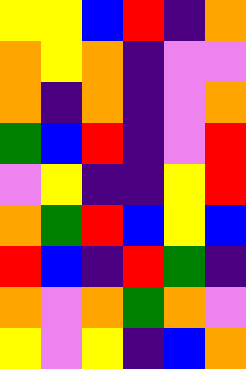[["yellow", "yellow", "blue", "red", "indigo", "orange"], ["orange", "yellow", "orange", "indigo", "violet", "violet"], ["orange", "indigo", "orange", "indigo", "violet", "orange"], ["green", "blue", "red", "indigo", "violet", "red"], ["violet", "yellow", "indigo", "indigo", "yellow", "red"], ["orange", "green", "red", "blue", "yellow", "blue"], ["red", "blue", "indigo", "red", "green", "indigo"], ["orange", "violet", "orange", "green", "orange", "violet"], ["yellow", "violet", "yellow", "indigo", "blue", "orange"]]